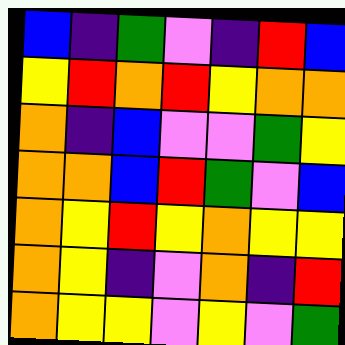[["blue", "indigo", "green", "violet", "indigo", "red", "blue"], ["yellow", "red", "orange", "red", "yellow", "orange", "orange"], ["orange", "indigo", "blue", "violet", "violet", "green", "yellow"], ["orange", "orange", "blue", "red", "green", "violet", "blue"], ["orange", "yellow", "red", "yellow", "orange", "yellow", "yellow"], ["orange", "yellow", "indigo", "violet", "orange", "indigo", "red"], ["orange", "yellow", "yellow", "violet", "yellow", "violet", "green"]]